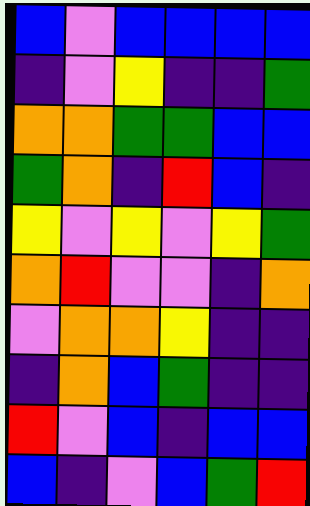[["blue", "violet", "blue", "blue", "blue", "blue"], ["indigo", "violet", "yellow", "indigo", "indigo", "green"], ["orange", "orange", "green", "green", "blue", "blue"], ["green", "orange", "indigo", "red", "blue", "indigo"], ["yellow", "violet", "yellow", "violet", "yellow", "green"], ["orange", "red", "violet", "violet", "indigo", "orange"], ["violet", "orange", "orange", "yellow", "indigo", "indigo"], ["indigo", "orange", "blue", "green", "indigo", "indigo"], ["red", "violet", "blue", "indigo", "blue", "blue"], ["blue", "indigo", "violet", "blue", "green", "red"]]